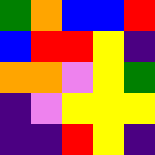[["green", "orange", "blue", "blue", "red"], ["blue", "red", "red", "yellow", "indigo"], ["orange", "orange", "violet", "yellow", "green"], ["indigo", "violet", "yellow", "yellow", "yellow"], ["indigo", "indigo", "red", "yellow", "indigo"]]